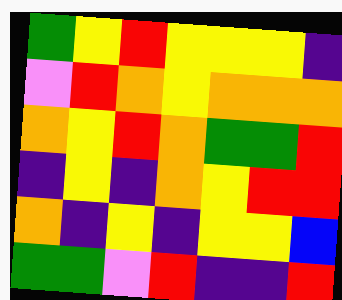[["green", "yellow", "red", "yellow", "yellow", "yellow", "indigo"], ["violet", "red", "orange", "yellow", "orange", "orange", "orange"], ["orange", "yellow", "red", "orange", "green", "green", "red"], ["indigo", "yellow", "indigo", "orange", "yellow", "red", "red"], ["orange", "indigo", "yellow", "indigo", "yellow", "yellow", "blue"], ["green", "green", "violet", "red", "indigo", "indigo", "red"]]